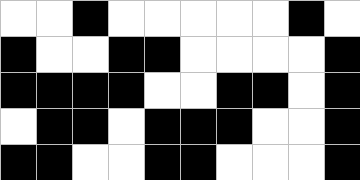[["white", "white", "black", "white", "white", "white", "white", "white", "black", "white"], ["black", "white", "white", "black", "black", "white", "white", "white", "white", "black"], ["black", "black", "black", "black", "white", "white", "black", "black", "white", "black"], ["white", "black", "black", "white", "black", "black", "black", "white", "white", "black"], ["black", "black", "white", "white", "black", "black", "white", "white", "white", "black"]]